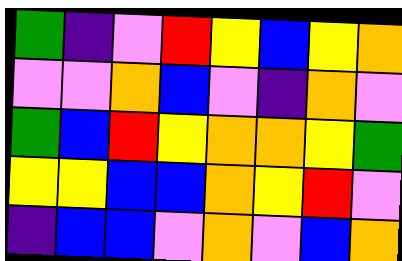[["green", "indigo", "violet", "red", "yellow", "blue", "yellow", "orange"], ["violet", "violet", "orange", "blue", "violet", "indigo", "orange", "violet"], ["green", "blue", "red", "yellow", "orange", "orange", "yellow", "green"], ["yellow", "yellow", "blue", "blue", "orange", "yellow", "red", "violet"], ["indigo", "blue", "blue", "violet", "orange", "violet", "blue", "orange"]]